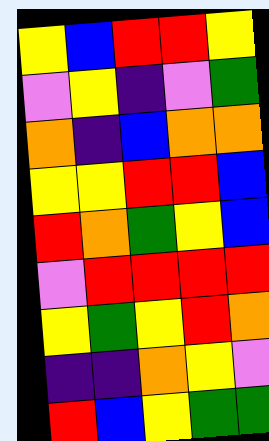[["yellow", "blue", "red", "red", "yellow"], ["violet", "yellow", "indigo", "violet", "green"], ["orange", "indigo", "blue", "orange", "orange"], ["yellow", "yellow", "red", "red", "blue"], ["red", "orange", "green", "yellow", "blue"], ["violet", "red", "red", "red", "red"], ["yellow", "green", "yellow", "red", "orange"], ["indigo", "indigo", "orange", "yellow", "violet"], ["red", "blue", "yellow", "green", "green"]]